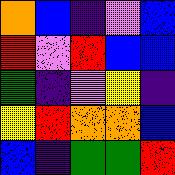[["orange", "blue", "indigo", "violet", "blue"], ["red", "violet", "red", "blue", "blue"], ["green", "indigo", "violet", "yellow", "indigo"], ["yellow", "red", "orange", "orange", "blue"], ["blue", "indigo", "green", "green", "red"]]